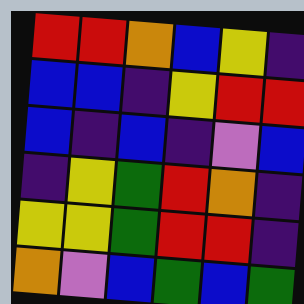[["red", "red", "orange", "blue", "yellow", "indigo"], ["blue", "blue", "indigo", "yellow", "red", "red"], ["blue", "indigo", "blue", "indigo", "violet", "blue"], ["indigo", "yellow", "green", "red", "orange", "indigo"], ["yellow", "yellow", "green", "red", "red", "indigo"], ["orange", "violet", "blue", "green", "blue", "green"]]